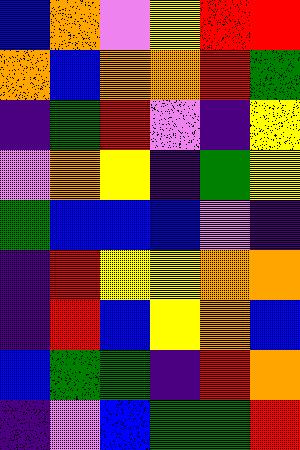[["blue", "orange", "violet", "yellow", "red", "red"], ["orange", "blue", "orange", "orange", "red", "green"], ["indigo", "green", "red", "violet", "indigo", "yellow"], ["violet", "orange", "yellow", "indigo", "green", "yellow"], ["green", "blue", "blue", "blue", "violet", "indigo"], ["indigo", "red", "yellow", "yellow", "orange", "orange"], ["indigo", "red", "blue", "yellow", "orange", "blue"], ["blue", "green", "green", "indigo", "red", "orange"], ["indigo", "violet", "blue", "green", "green", "red"]]